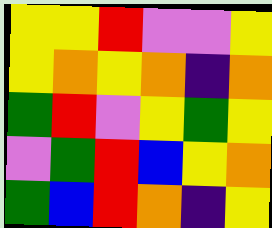[["yellow", "yellow", "red", "violet", "violet", "yellow"], ["yellow", "orange", "yellow", "orange", "indigo", "orange"], ["green", "red", "violet", "yellow", "green", "yellow"], ["violet", "green", "red", "blue", "yellow", "orange"], ["green", "blue", "red", "orange", "indigo", "yellow"]]